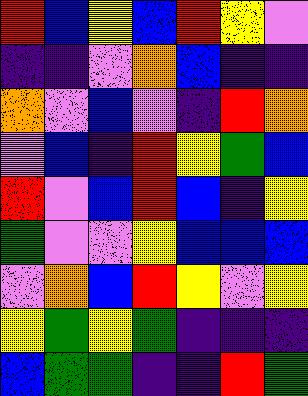[["red", "blue", "yellow", "blue", "red", "yellow", "violet"], ["indigo", "indigo", "violet", "orange", "blue", "indigo", "indigo"], ["orange", "violet", "blue", "violet", "indigo", "red", "orange"], ["violet", "blue", "indigo", "red", "yellow", "green", "blue"], ["red", "violet", "blue", "red", "blue", "indigo", "yellow"], ["green", "violet", "violet", "yellow", "blue", "blue", "blue"], ["violet", "orange", "blue", "red", "yellow", "violet", "yellow"], ["yellow", "green", "yellow", "green", "indigo", "indigo", "indigo"], ["blue", "green", "green", "indigo", "indigo", "red", "green"]]